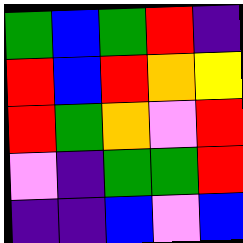[["green", "blue", "green", "red", "indigo"], ["red", "blue", "red", "orange", "yellow"], ["red", "green", "orange", "violet", "red"], ["violet", "indigo", "green", "green", "red"], ["indigo", "indigo", "blue", "violet", "blue"]]